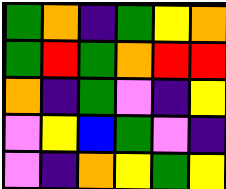[["green", "orange", "indigo", "green", "yellow", "orange"], ["green", "red", "green", "orange", "red", "red"], ["orange", "indigo", "green", "violet", "indigo", "yellow"], ["violet", "yellow", "blue", "green", "violet", "indigo"], ["violet", "indigo", "orange", "yellow", "green", "yellow"]]